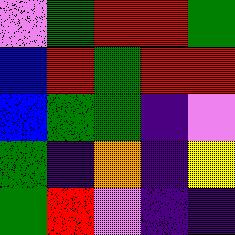[["violet", "green", "red", "red", "green"], ["blue", "red", "green", "red", "red"], ["blue", "green", "green", "indigo", "violet"], ["green", "indigo", "orange", "indigo", "yellow"], ["green", "red", "violet", "indigo", "indigo"]]